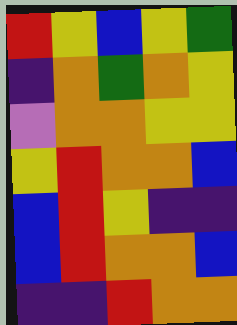[["red", "yellow", "blue", "yellow", "green"], ["indigo", "orange", "green", "orange", "yellow"], ["violet", "orange", "orange", "yellow", "yellow"], ["yellow", "red", "orange", "orange", "blue"], ["blue", "red", "yellow", "indigo", "indigo"], ["blue", "red", "orange", "orange", "blue"], ["indigo", "indigo", "red", "orange", "orange"]]